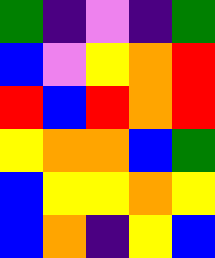[["green", "indigo", "violet", "indigo", "green"], ["blue", "violet", "yellow", "orange", "red"], ["red", "blue", "red", "orange", "red"], ["yellow", "orange", "orange", "blue", "green"], ["blue", "yellow", "yellow", "orange", "yellow"], ["blue", "orange", "indigo", "yellow", "blue"]]